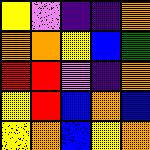[["yellow", "violet", "indigo", "indigo", "orange"], ["orange", "orange", "yellow", "blue", "green"], ["red", "red", "violet", "indigo", "orange"], ["yellow", "red", "blue", "orange", "blue"], ["yellow", "orange", "blue", "yellow", "orange"]]